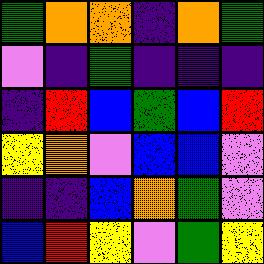[["green", "orange", "orange", "indigo", "orange", "green"], ["violet", "indigo", "green", "indigo", "indigo", "indigo"], ["indigo", "red", "blue", "green", "blue", "red"], ["yellow", "orange", "violet", "blue", "blue", "violet"], ["indigo", "indigo", "blue", "orange", "green", "violet"], ["blue", "red", "yellow", "violet", "green", "yellow"]]